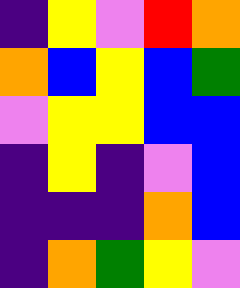[["indigo", "yellow", "violet", "red", "orange"], ["orange", "blue", "yellow", "blue", "green"], ["violet", "yellow", "yellow", "blue", "blue"], ["indigo", "yellow", "indigo", "violet", "blue"], ["indigo", "indigo", "indigo", "orange", "blue"], ["indigo", "orange", "green", "yellow", "violet"]]